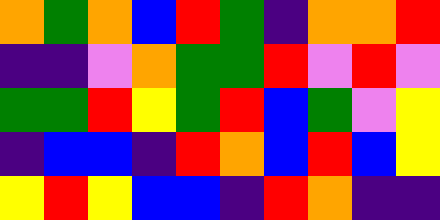[["orange", "green", "orange", "blue", "red", "green", "indigo", "orange", "orange", "red"], ["indigo", "indigo", "violet", "orange", "green", "green", "red", "violet", "red", "violet"], ["green", "green", "red", "yellow", "green", "red", "blue", "green", "violet", "yellow"], ["indigo", "blue", "blue", "indigo", "red", "orange", "blue", "red", "blue", "yellow"], ["yellow", "red", "yellow", "blue", "blue", "indigo", "red", "orange", "indigo", "indigo"]]